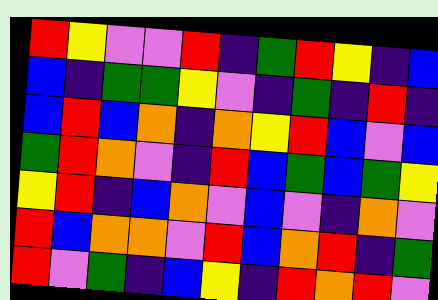[["red", "yellow", "violet", "violet", "red", "indigo", "green", "red", "yellow", "indigo", "blue"], ["blue", "indigo", "green", "green", "yellow", "violet", "indigo", "green", "indigo", "red", "indigo"], ["blue", "red", "blue", "orange", "indigo", "orange", "yellow", "red", "blue", "violet", "blue"], ["green", "red", "orange", "violet", "indigo", "red", "blue", "green", "blue", "green", "yellow"], ["yellow", "red", "indigo", "blue", "orange", "violet", "blue", "violet", "indigo", "orange", "violet"], ["red", "blue", "orange", "orange", "violet", "red", "blue", "orange", "red", "indigo", "green"], ["red", "violet", "green", "indigo", "blue", "yellow", "indigo", "red", "orange", "red", "violet"]]